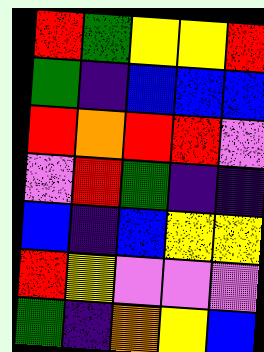[["red", "green", "yellow", "yellow", "red"], ["green", "indigo", "blue", "blue", "blue"], ["red", "orange", "red", "red", "violet"], ["violet", "red", "green", "indigo", "indigo"], ["blue", "indigo", "blue", "yellow", "yellow"], ["red", "yellow", "violet", "violet", "violet"], ["green", "indigo", "orange", "yellow", "blue"]]